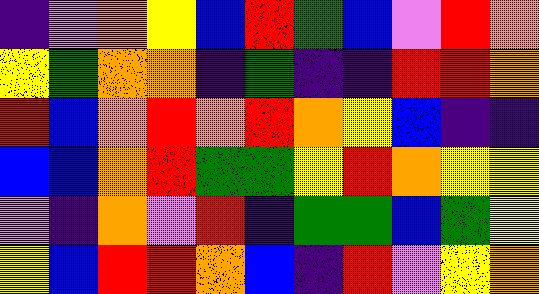[["indigo", "violet", "orange", "yellow", "blue", "red", "green", "blue", "violet", "red", "orange"], ["yellow", "green", "orange", "orange", "indigo", "green", "indigo", "indigo", "red", "red", "orange"], ["red", "blue", "orange", "red", "orange", "red", "orange", "yellow", "blue", "indigo", "indigo"], ["blue", "blue", "orange", "red", "green", "green", "yellow", "red", "orange", "yellow", "yellow"], ["violet", "indigo", "orange", "violet", "red", "indigo", "green", "green", "blue", "green", "yellow"], ["yellow", "blue", "red", "red", "orange", "blue", "indigo", "red", "violet", "yellow", "orange"]]